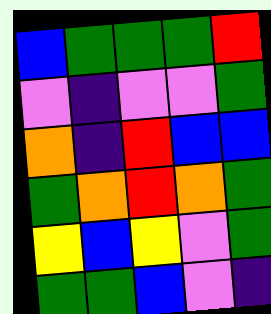[["blue", "green", "green", "green", "red"], ["violet", "indigo", "violet", "violet", "green"], ["orange", "indigo", "red", "blue", "blue"], ["green", "orange", "red", "orange", "green"], ["yellow", "blue", "yellow", "violet", "green"], ["green", "green", "blue", "violet", "indigo"]]